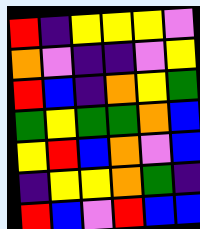[["red", "indigo", "yellow", "yellow", "yellow", "violet"], ["orange", "violet", "indigo", "indigo", "violet", "yellow"], ["red", "blue", "indigo", "orange", "yellow", "green"], ["green", "yellow", "green", "green", "orange", "blue"], ["yellow", "red", "blue", "orange", "violet", "blue"], ["indigo", "yellow", "yellow", "orange", "green", "indigo"], ["red", "blue", "violet", "red", "blue", "blue"]]